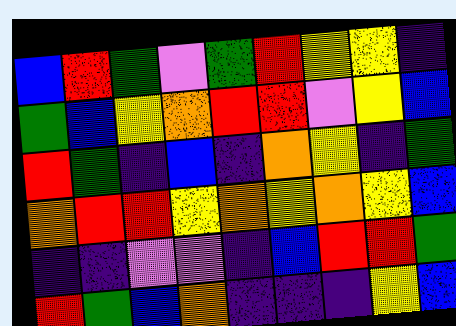[["blue", "red", "green", "violet", "green", "red", "yellow", "yellow", "indigo"], ["green", "blue", "yellow", "orange", "red", "red", "violet", "yellow", "blue"], ["red", "green", "indigo", "blue", "indigo", "orange", "yellow", "indigo", "green"], ["orange", "red", "red", "yellow", "orange", "yellow", "orange", "yellow", "blue"], ["indigo", "indigo", "violet", "violet", "indigo", "blue", "red", "red", "green"], ["red", "green", "blue", "orange", "indigo", "indigo", "indigo", "yellow", "blue"]]